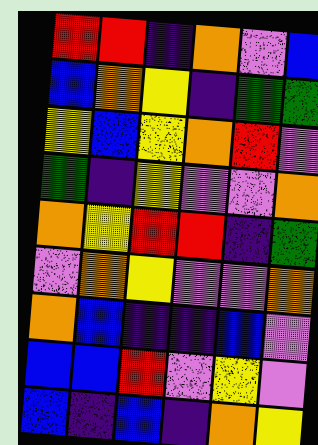[["red", "red", "indigo", "orange", "violet", "blue"], ["blue", "orange", "yellow", "indigo", "green", "green"], ["yellow", "blue", "yellow", "orange", "red", "violet"], ["green", "indigo", "yellow", "violet", "violet", "orange"], ["orange", "yellow", "red", "red", "indigo", "green"], ["violet", "orange", "yellow", "violet", "violet", "orange"], ["orange", "blue", "indigo", "indigo", "blue", "violet"], ["blue", "blue", "red", "violet", "yellow", "violet"], ["blue", "indigo", "blue", "indigo", "orange", "yellow"]]